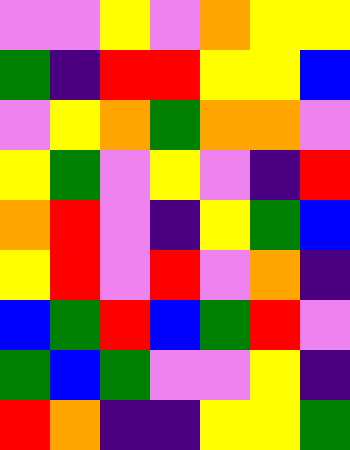[["violet", "violet", "yellow", "violet", "orange", "yellow", "yellow"], ["green", "indigo", "red", "red", "yellow", "yellow", "blue"], ["violet", "yellow", "orange", "green", "orange", "orange", "violet"], ["yellow", "green", "violet", "yellow", "violet", "indigo", "red"], ["orange", "red", "violet", "indigo", "yellow", "green", "blue"], ["yellow", "red", "violet", "red", "violet", "orange", "indigo"], ["blue", "green", "red", "blue", "green", "red", "violet"], ["green", "blue", "green", "violet", "violet", "yellow", "indigo"], ["red", "orange", "indigo", "indigo", "yellow", "yellow", "green"]]